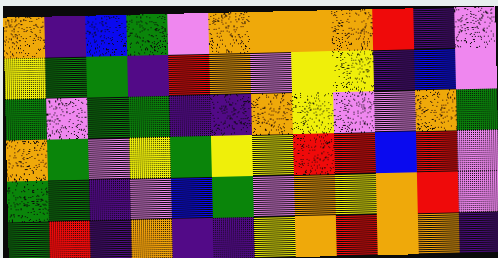[["orange", "indigo", "blue", "green", "violet", "orange", "orange", "orange", "orange", "red", "indigo", "violet"], ["yellow", "green", "green", "indigo", "red", "orange", "violet", "yellow", "yellow", "indigo", "blue", "violet"], ["green", "violet", "green", "green", "indigo", "indigo", "orange", "yellow", "violet", "violet", "orange", "green"], ["orange", "green", "violet", "yellow", "green", "yellow", "yellow", "red", "red", "blue", "red", "violet"], ["green", "green", "indigo", "violet", "blue", "green", "violet", "orange", "yellow", "orange", "red", "violet"], ["green", "red", "indigo", "orange", "indigo", "indigo", "yellow", "orange", "red", "orange", "orange", "indigo"]]